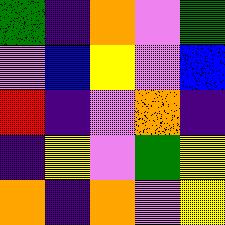[["green", "indigo", "orange", "violet", "green"], ["violet", "blue", "yellow", "violet", "blue"], ["red", "indigo", "violet", "orange", "indigo"], ["indigo", "yellow", "violet", "green", "yellow"], ["orange", "indigo", "orange", "violet", "yellow"]]